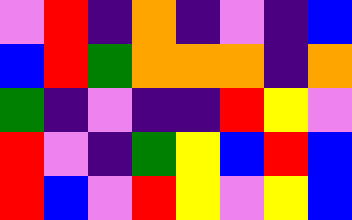[["violet", "red", "indigo", "orange", "indigo", "violet", "indigo", "blue"], ["blue", "red", "green", "orange", "orange", "orange", "indigo", "orange"], ["green", "indigo", "violet", "indigo", "indigo", "red", "yellow", "violet"], ["red", "violet", "indigo", "green", "yellow", "blue", "red", "blue"], ["red", "blue", "violet", "red", "yellow", "violet", "yellow", "blue"]]